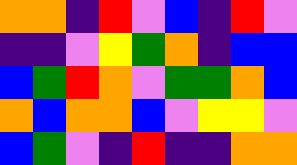[["orange", "orange", "indigo", "red", "violet", "blue", "indigo", "red", "violet"], ["indigo", "indigo", "violet", "yellow", "green", "orange", "indigo", "blue", "blue"], ["blue", "green", "red", "orange", "violet", "green", "green", "orange", "blue"], ["orange", "blue", "orange", "orange", "blue", "violet", "yellow", "yellow", "violet"], ["blue", "green", "violet", "indigo", "red", "indigo", "indigo", "orange", "orange"]]